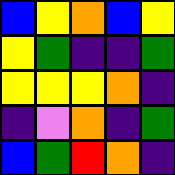[["blue", "yellow", "orange", "blue", "yellow"], ["yellow", "green", "indigo", "indigo", "green"], ["yellow", "yellow", "yellow", "orange", "indigo"], ["indigo", "violet", "orange", "indigo", "green"], ["blue", "green", "red", "orange", "indigo"]]